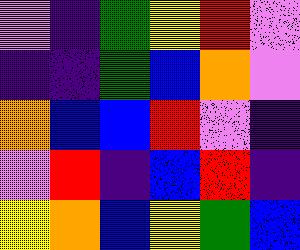[["violet", "indigo", "green", "yellow", "red", "violet"], ["indigo", "indigo", "green", "blue", "orange", "violet"], ["orange", "blue", "blue", "red", "violet", "indigo"], ["violet", "red", "indigo", "blue", "red", "indigo"], ["yellow", "orange", "blue", "yellow", "green", "blue"]]